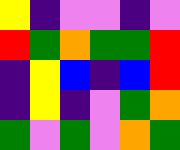[["yellow", "indigo", "violet", "violet", "indigo", "violet"], ["red", "green", "orange", "green", "green", "red"], ["indigo", "yellow", "blue", "indigo", "blue", "red"], ["indigo", "yellow", "indigo", "violet", "green", "orange"], ["green", "violet", "green", "violet", "orange", "green"]]